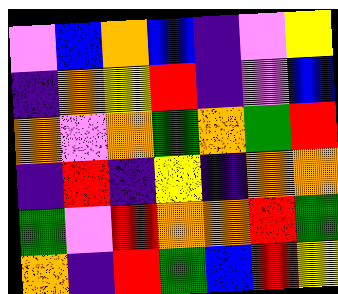[["violet", "blue", "orange", "blue", "indigo", "violet", "yellow"], ["indigo", "orange", "yellow", "red", "indigo", "violet", "blue"], ["orange", "violet", "orange", "green", "orange", "green", "red"], ["indigo", "red", "indigo", "yellow", "indigo", "orange", "orange"], ["green", "violet", "red", "orange", "orange", "red", "green"], ["orange", "indigo", "red", "green", "blue", "red", "yellow"]]